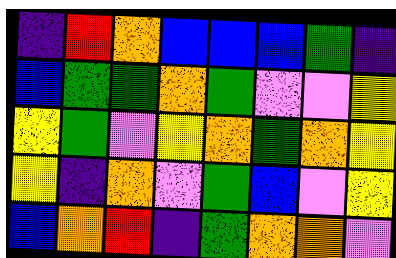[["indigo", "red", "orange", "blue", "blue", "blue", "green", "indigo"], ["blue", "green", "green", "orange", "green", "violet", "violet", "yellow"], ["yellow", "green", "violet", "yellow", "orange", "green", "orange", "yellow"], ["yellow", "indigo", "orange", "violet", "green", "blue", "violet", "yellow"], ["blue", "orange", "red", "indigo", "green", "orange", "orange", "violet"]]